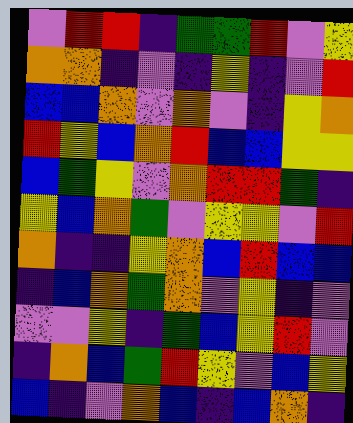[["violet", "red", "red", "indigo", "green", "green", "red", "violet", "yellow"], ["orange", "orange", "indigo", "violet", "indigo", "yellow", "indigo", "violet", "red"], ["blue", "blue", "orange", "violet", "orange", "violet", "indigo", "yellow", "orange"], ["red", "yellow", "blue", "orange", "red", "blue", "blue", "yellow", "yellow"], ["blue", "green", "yellow", "violet", "orange", "red", "red", "green", "indigo"], ["yellow", "blue", "orange", "green", "violet", "yellow", "yellow", "violet", "red"], ["orange", "indigo", "indigo", "yellow", "orange", "blue", "red", "blue", "blue"], ["indigo", "blue", "orange", "green", "orange", "violet", "yellow", "indigo", "violet"], ["violet", "violet", "yellow", "indigo", "green", "blue", "yellow", "red", "violet"], ["indigo", "orange", "blue", "green", "red", "yellow", "violet", "blue", "yellow"], ["blue", "indigo", "violet", "orange", "blue", "indigo", "blue", "orange", "indigo"]]